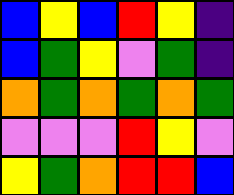[["blue", "yellow", "blue", "red", "yellow", "indigo"], ["blue", "green", "yellow", "violet", "green", "indigo"], ["orange", "green", "orange", "green", "orange", "green"], ["violet", "violet", "violet", "red", "yellow", "violet"], ["yellow", "green", "orange", "red", "red", "blue"]]